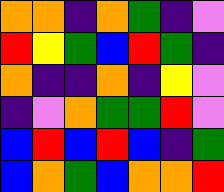[["orange", "orange", "indigo", "orange", "green", "indigo", "violet"], ["red", "yellow", "green", "blue", "red", "green", "indigo"], ["orange", "indigo", "indigo", "orange", "indigo", "yellow", "violet"], ["indigo", "violet", "orange", "green", "green", "red", "violet"], ["blue", "red", "blue", "red", "blue", "indigo", "green"], ["blue", "orange", "green", "blue", "orange", "orange", "red"]]